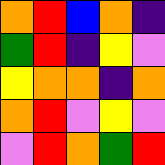[["orange", "red", "blue", "orange", "indigo"], ["green", "red", "indigo", "yellow", "violet"], ["yellow", "orange", "orange", "indigo", "orange"], ["orange", "red", "violet", "yellow", "violet"], ["violet", "red", "orange", "green", "red"]]